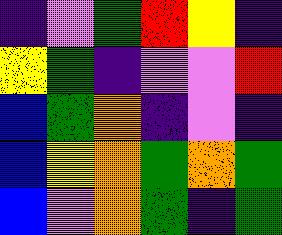[["indigo", "violet", "green", "red", "yellow", "indigo"], ["yellow", "green", "indigo", "violet", "violet", "red"], ["blue", "green", "orange", "indigo", "violet", "indigo"], ["blue", "yellow", "orange", "green", "orange", "green"], ["blue", "violet", "orange", "green", "indigo", "green"]]